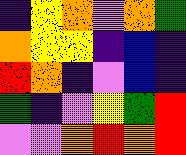[["indigo", "yellow", "orange", "violet", "orange", "green"], ["orange", "yellow", "yellow", "indigo", "blue", "indigo"], ["red", "orange", "indigo", "violet", "blue", "indigo"], ["green", "indigo", "violet", "yellow", "green", "red"], ["violet", "violet", "orange", "red", "orange", "red"]]